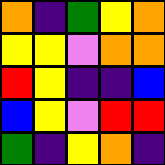[["orange", "indigo", "green", "yellow", "orange"], ["yellow", "yellow", "violet", "orange", "orange"], ["red", "yellow", "indigo", "indigo", "blue"], ["blue", "yellow", "violet", "red", "red"], ["green", "indigo", "yellow", "orange", "indigo"]]